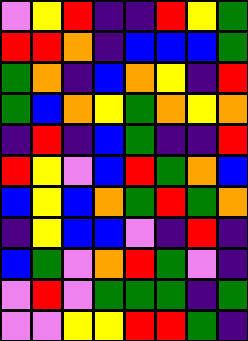[["violet", "yellow", "red", "indigo", "indigo", "red", "yellow", "green"], ["red", "red", "orange", "indigo", "blue", "blue", "blue", "green"], ["green", "orange", "indigo", "blue", "orange", "yellow", "indigo", "red"], ["green", "blue", "orange", "yellow", "green", "orange", "yellow", "orange"], ["indigo", "red", "indigo", "blue", "green", "indigo", "indigo", "red"], ["red", "yellow", "violet", "blue", "red", "green", "orange", "blue"], ["blue", "yellow", "blue", "orange", "green", "red", "green", "orange"], ["indigo", "yellow", "blue", "blue", "violet", "indigo", "red", "indigo"], ["blue", "green", "violet", "orange", "red", "green", "violet", "indigo"], ["violet", "red", "violet", "green", "green", "green", "indigo", "green"], ["violet", "violet", "yellow", "yellow", "red", "red", "green", "indigo"]]